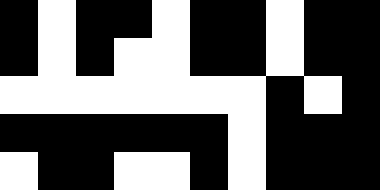[["black", "white", "black", "black", "white", "black", "black", "white", "black", "black"], ["black", "white", "black", "white", "white", "black", "black", "white", "black", "black"], ["white", "white", "white", "white", "white", "white", "white", "black", "white", "black"], ["black", "black", "black", "black", "black", "black", "white", "black", "black", "black"], ["white", "black", "black", "white", "white", "black", "white", "black", "black", "black"]]